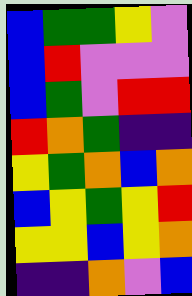[["blue", "green", "green", "yellow", "violet"], ["blue", "red", "violet", "violet", "violet"], ["blue", "green", "violet", "red", "red"], ["red", "orange", "green", "indigo", "indigo"], ["yellow", "green", "orange", "blue", "orange"], ["blue", "yellow", "green", "yellow", "red"], ["yellow", "yellow", "blue", "yellow", "orange"], ["indigo", "indigo", "orange", "violet", "blue"]]